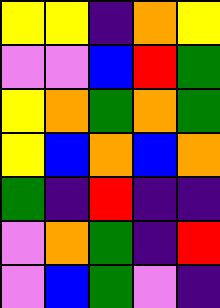[["yellow", "yellow", "indigo", "orange", "yellow"], ["violet", "violet", "blue", "red", "green"], ["yellow", "orange", "green", "orange", "green"], ["yellow", "blue", "orange", "blue", "orange"], ["green", "indigo", "red", "indigo", "indigo"], ["violet", "orange", "green", "indigo", "red"], ["violet", "blue", "green", "violet", "indigo"]]